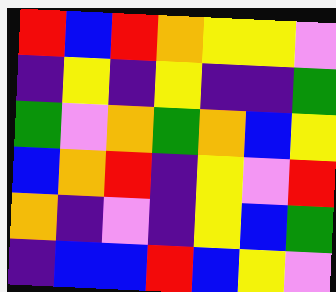[["red", "blue", "red", "orange", "yellow", "yellow", "violet"], ["indigo", "yellow", "indigo", "yellow", "indigo", "indigo", "green"], ["green", "violet", "orange", "green", "orange", "blue", "yellow"], ["blue", "orange", "red", "indigo", "yellow", "violet", "red"], ["orange", "indigo", "violet", "indigo", "yellow", "blue", "green"], ["indigo", "blue", "blue", "red", "blue", "yellow", "violet"]]